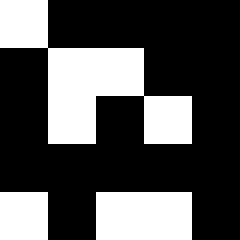[["white", "black", "black", "black", "black"], ["black", "white", "white", "black", "black"], ["black", "white", "black", "white", "black"], ["black", "black", "black", "black", "black"], ["white", "black", "white", "white", "black"]]